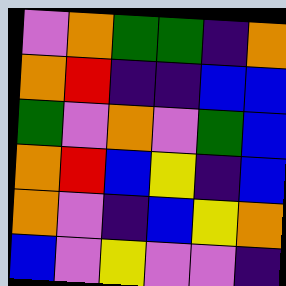[["violet", "orange", "green", "green", "indigo", "orange"], ["orange", "red", "indigo", "indigo", "blue", "blue"], ["green", "violet", "orange", "violet", "green", "blue"], ["orange", "red", "blue", "yellow", "indigo", "blue"], ["orange", "violet", "indigo", "blue", "yellow", "orange"], ["blue", "violet", "yellow", "violet", "violet", "indigo"]]